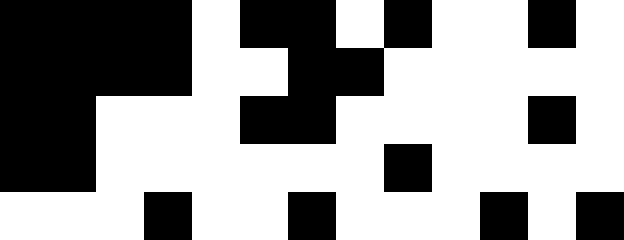[["black", "black", "black", "black", "white", "black", "black", "white", "black", "white", "white", "black", "white"], ["black", "black", "black", "black", "white", "white", "black", "black", "white", "white", "white", "white", "white"], ["black", "black", "white", "white", "white", "black", "black", "white", "white", "white", "white", "black", "white"], ["black", "black", "white", "white", "white", "white", "white", "white", "black", "white", "white", "white", "white"], ["white", "white", "white", "black", "white", "white", "black", "white", "white", "white", "black", "white", "black"]]